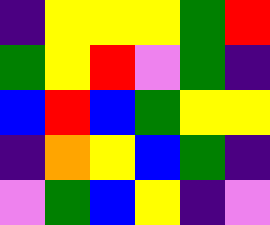[["indigo", "yellow", "yellow", "yellow", "green", "red"], ["green", "yellow", "red", "violet", "green", "indigo"], ["blue", "red", "blue", "green", "yellow", "yellow"], ["indigo", "orange", "yellow", "blue", "green", "indigo"], ["violet", "green", "blue", "yellow", "indigo", "violet"]]